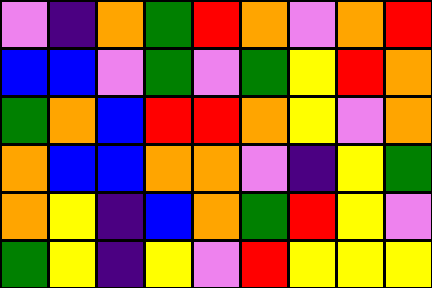[["violet", "indigo", "orange", "green", "red", "orange", "violet", "orange", "red"], ["blue", "blue", "violet", "green", "violet", "green", "yellow", "red", "orange"], ["green", "orange", "blue", "red", "red", "orange", "yellow", "violet", "orange"], ["orange", "blue", "blue", "orange", "orange", "violet", "indigo", "yellow", "green"], ["orange", "yellow", "indigo", "blue", "orange", "green", "red", "yellow", "violet"], ["green", "yellow", "indigo", "yellow", "violet", "red", "yellow", "yellow", "yellow"]]